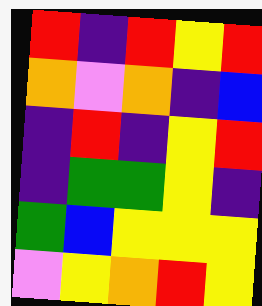[["red", "indigo", "red", "yellow", "red"], ["orange", "violet", "orange", "indigo", "blue"], ["indigo", "red", "indigo", "yellow", "red"], ["indigo", "green", "green", "yellow", "indigo"], ["green", "blue", "yellow", "yellow", "yellow"], ["violet", "yellow", "orange", "red", "yellow"]]